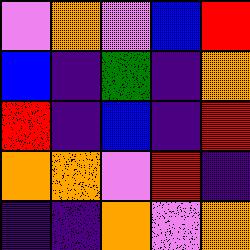[["violet", "orange", "violet", "blue", "red"], ["blue", "indigo", "green", "indigo", "orange"], ["red", "indigo", "blue", "indigo", "red"], ["orange", "orange", "violet", "red", "indigo"], ["indigo", "indigo", "orange", "violet", "orange"]]